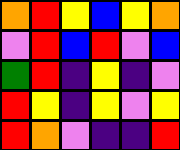[["orange", "red", "yellow", "blue", "yellow", "orange"], ["violet", "red", "blue", "red", "violet", "blue"], ["green", "red", "indigo", "yellow", "indigo", "violet"], ["red", "yellow", "indigo", "yellow", "violet", "yellow"], ["red", "orange", "violet", "indigo", "indigo", "red"]]